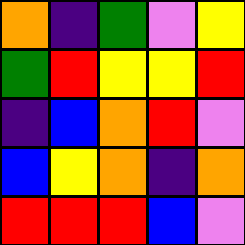[["orange", "indigo", "green", "violet", "yellow"], ["green", "red", "yellow", "yellow", "red"], ["indigo", "blue", "orange", "red", "violet"], ["blue", "yellow", "orange", "indigo", "orange"], ["red", "red", "red", "blue", "violet"]]